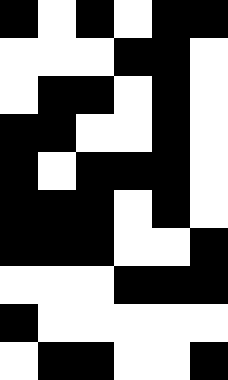[["black", "white", "black", "white", "black", "black"], ["white", "white", "white", "black", "black", "white"], ["white", "black", "black", "white", "black", "white"], ["black", "black", "white", "white", "black", "white"], ["black", "white", "black", "black", "black", "white"], ["black", "black", "black", "white", "black", "white"], ["black", "black", "black", "white", "white", "black"], ["white", "white", "white", "black", "black", "black"], ["black", "white", "white", "white", "white", "white"], ["white", "black", "black", "white", "white", "black"]]